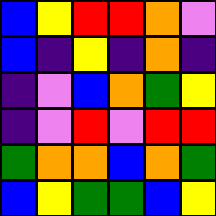[["blue", "yellow", "red", "red", "orange", "violet"], ["blue", "indigo", "yellow", "indigo", "orange", "indigo"], ["indigo", "violet", "blue", "orange", "green", "yellow"], ["indigo", "violet", "red", "violet", "red", "red"], ["green", "orange", "orange", "blue", "orange", "green"], ["blue", "yellow", "green", "green", "blue", "yellow"]]